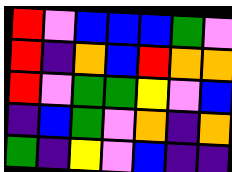[["red", "violet", "blue", "blue", "blue", "green", "violet"], ["red", "indigo", "orange", "blue", "red", "orange", "orange"], ["red", "violet", "green", "green", "yellow", "violet", "blue"], ["indigo", "blue", "green", "violet", "orange", "indigo", "orange"], ["green", "indigo", "yellow", "violet", "blue", "indigo", "indigo"]]